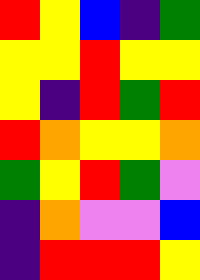[["red", "yellow", "blue", "indigo", "green"], ["yellow", "yellow", "red", "yellow", "yellow"], ["yellow", "indigo", "red", "green", "red"], ["red", "orange", "yellow", "yellow", "orange"], ["green", "yellow", "red", "green", "violet"], ["indigo", "orange", "violet", "violet", "blue"], ["indigo", "red", "red", "red", "yellow"]]